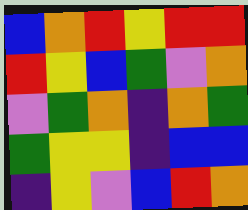[["blue", "orange", "red", "yellow", "red", "red"], ["red", "yellow", "blue", "green", "violet", "orange"], ["violet", "green", "orange", "indigo", "orange", "green"], ["green", "yellow", "yellow", "indigo", "blue", "blue"], ["indigo", "yellow", "violet", "blue", "red", "orange"]]